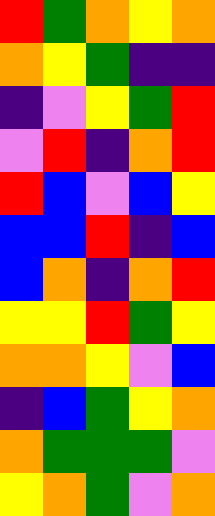[["red", "green", "orange", "yellow", "orange"], ["orange", "yellow", "green", "indigo", "indigo"], ["indigo", "violet", "yellow", "green", "red"], ["violet", "red", "indigo", "orange", "red"], ["red", "blue", "violet", "blue", "yellow"], ["blue", "blue", "red", "indigo", "blue"], ["blue", "orange", "indigo", "orange", "red"], ["yellow", "yellow", "red", "green", "yellow"], ["orange", "orange", "yellow", "violet", "blue"], ["indigo", "blue", "green", "yellow", "orange"], ["orange", "green", "green", "green", "violet"], ["yellow", "orange", "green", "violet", "orange"]]